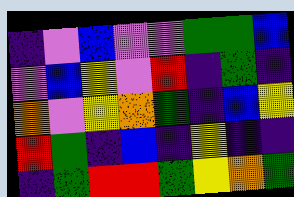[["indigo", "violet", "blue", "violet", "violet", "green", "green", "blue"], ["violet", "blue", "yellow", "violet", "red", "indigo", "green", "indigo"], ["orange", "violet", "yellow", "orange", "green", "indigo", "blue", "yellow"], ["red", "green", "indigo", "blue", "indigo", "yellow", "indigo", "indigo"], ["indigo", "green", "red", "red", "green", "yellow", "orange", "green"]]